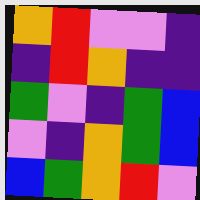[["orange", "red", "violet", "violet", "indigo"], ["indigo", "red", "orange", "indigo", "indigo"], ["green", "violet", "indigo", "green", "blue"], ["violet", "indigo", "orange", "green", "blue"], ["blue", "green", "orange", "red", "violet"]]